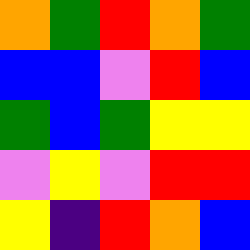[["orange", "green", "red", "orange", "green"], ["blue", "blue", "violet", "red", "blue"], ["green", "blue", "green", "yellow", "yellow"], ["violet", "yellow", "violet", "red", "red"], ["yellow", "indigo", "red", "orange", "blue"]]